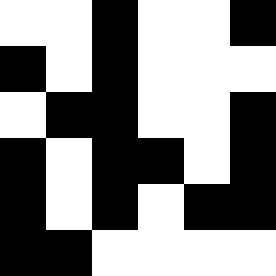[["white", "white", "black", "white", "white", "black"], ["black", "white", "black", "white", "white", "white"], ["white", "black", "black", "white", "white", "black"], ["black", "white", "black", "black", "white", "black"], ["black", "white", "black", "white", "black", "black"], ["black", "black", "white", "white", "white", "white"]]